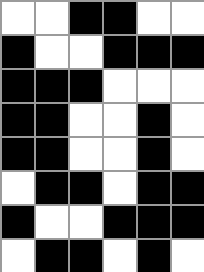[["white", "white", "black", "black", "white", "white"], ["black", "white", "white", "black", "black", "black"], ["black", "black", "black", "white", "white", "white"], ["black", "black", "white", "white", "black", "white"], ["black", "black", "white", "white", "black", "white"], ["white", "black", "black", "white", "black", "black"], ["black", "white", "white", "black", "black", "black"], ["white", "black", "black", "white", "black", "white"]]